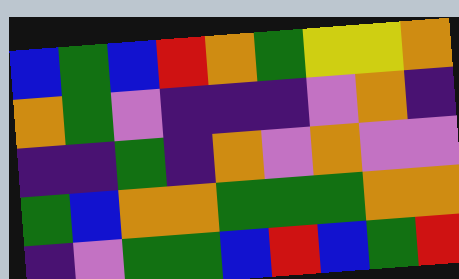[["blue", "green", "blue", "red", "orange", "green", "yellow", "yellow", "orange"], ["orange", "green", "violet", "indigo", "indigo", "indigo", "violet", "orange", "indigo"], ["indigo", "indigo", "green", "indigo", "orange", "violet", "orange", "violet", "violet"], ["green", "blue", "orange", "orange", "green", "green", "green", "orange", "orange"], ["indigo", "violet", "green", "green", "blue", "red", "blue", "green", "red"]]